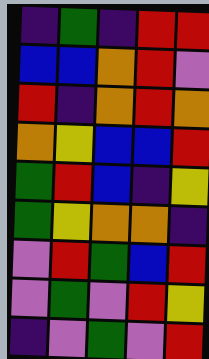[["indigo", "green", "indigo", "red", "red"], ["blue", "blue", "orange", "red", "violet"], ["red", "indigo", "orange", "red", "orange"], ["orange", "yellow", "blue", "blue", "red"], ["green", "red", "blue", "indigo", "yellow"], ["green", "yellow", "orange", "orange", "indigo"], ["violet", "red", "green", "blue", "red"], ["violet", "green", "violet", "red", "yellow"], ["indigo", "violet", "green", "violet", "red"]]